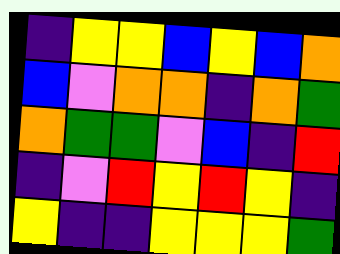[["indigo", "yellow", "yellow", "blue", "yellow", "blue", "orange"], ["blue", "violet", "orange", "orange", "indigo", "orange", "green"], ["orange", "green", "green", "violet", "blue", "indigo", "red"], ["indigo", "violet", "red", "yellow", "red", "yellow", "indigo"], ["yellow", "indigo", "indigo", "yellow", "yellow", "yellow", "green"]]